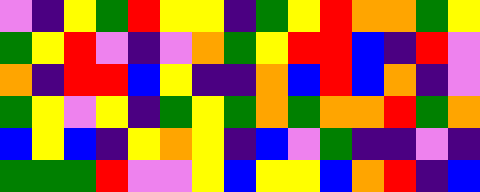[["violet", "indigo", "yellow", "green", "red", "yellow", "yellow", "indigo", "green", "yellow", "red", "orange", "orange", "green", "yellow"], ["green", "yellow", "red", "violet", "indigo", "violet", "orange", "green", "yellow", "red", "red", "blue", "indigo", "red", "violet"], ["orange", "indigo", "red", "red", "blue", "yellow", "indigo", "indigo", "orange", "blue", "red", "blue", "orange", "indigo", "violet"], ["green", "yellow", "violet", "yellow", "indigo", "green", "yellow", "green", "orange", "green", "orange", "orange", "red", "green", "orange"], ["blue", "yellow", "blue", "indigo", "yellow", "orange", "yellow", "indigo", "blue", "violet", "green", "indigo", "indigo", "violet", "indigo"], ["green", "green", "green", "red", "violet", "violet", "yellow", "blue", "yellow", "yellow", "blue", "orange", "red", "indigo", "blue"]]